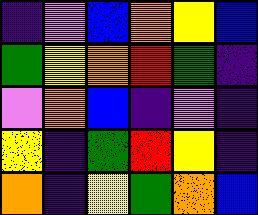[["indigo", "violet", "blue", "orange", "yellow", "blue"], ["green", "yellow", "orange", "red", "green", "indigo"], ["violet", "orange", "blue", "indigo", "violet", "indigo"], ["yellow", "indigo", "green", "red", "yellow", "indigo"], ["orange", "indigo", "yellow", "green", "orange", "blue"]]